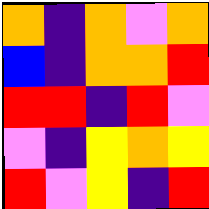[["orange", "indigo", "orange", "violet", "orange"], ["blue", "indigo", "orange", "orange", "red"], ["red", "red", "indigo", "red", "violet"], ["violet", "indigo", "yellow", "orange", "yellow"], ["red", "violet", "yellow", "indigo", "red"]]